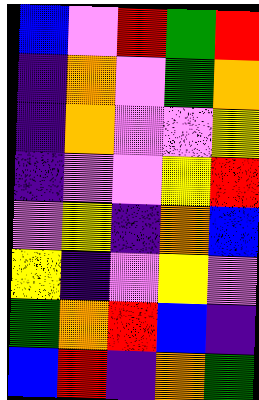[["blue", "violet", "red", "green", "red"], ["indigo", "orange", "violet", "green", "orange"], ["indigo", "orange", "violet", "violet", "yellow"], ["indigo", "violet", "violet", "yellow", "red"], ["violet", "yellow", "indigo", "orange", "blue"], ["yellow", "indigo", "violet", "yellow", "violet"], ["green", "orange", "red", "blue", "indigo"], ["blue", "red", "indigo", "orange", "green"]]